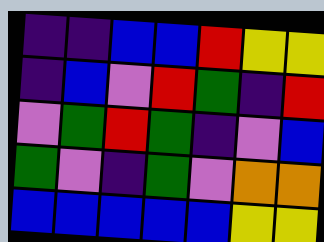[["indigo", "indigo", "blue", "blue", "red", "yellow", "yellow"], ["indigo", "blue", "violet", "red", "green", "indigo", "red"], ["violet", "green", "red", "green", "indigo", "violet", "blue"], ["green", "violet", "indigo", "green", "violet", "orange", "orange"], ["blue", "blue", "blue", "blue", "blue", "yellow", "yellow"]]